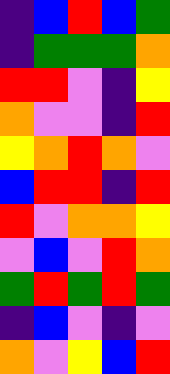[["indigo", "blue", "red", "blue", "green"], ["indigo", "green", "green", "green", "orange"], ["red", "red", "violet", "indigo", "yellow"], ["orange", "violet", "violet", "indigo", "red"], ["yellow", "orange", "red", "orange", "violet"], ["blue", "red", "red", "indigo", "red"], ["red", "violet", "orange", "orange", "yellow"], ["violet", "blue", "violet", "red", "orange"], ["green", "red", "green", "red", "green"], ["indigo", "blue", "violet", "indigo", "violet"], ["orange", "violet", "yellow", "blue", "red"]]